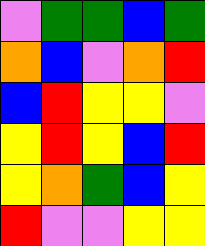[["violet", "green", "green", "blue", "green"], ["orange", "blue", "violet", "orange", "red"], ["blue", "red", "yellow", "yellow", "violet"], ["yellow", "red", "yellow", "blue", "red"], ["yellow", "orange", "green", "blue", "yellow"], ["red", "violet", "violet", "yellow", "yellow"]]